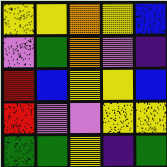[["yellow", "yellow", "orange", "yellow", "blue"], ["violet", "green", "orange", "violet", "indigo"], ["red", "blue", "yellow", "yellow", "blue"], ["red", "violet", "violet", "yellow", "yellow"], ["green", "green", "yellow", "indigo", "green"]]